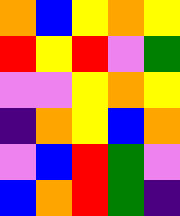[["orange", "blue", "yellow", "orange", "yellow"], ["red", "yellow", "red", "violet", "green"], ["violet", "violet", "yellow", "orange", "yellow"], ["indigo", "orange", "yellow", "blue", "orange"], ["violet", "blue", "red", "green", "violet"], ["blue", "orange", "red", "green", "indigo"]]